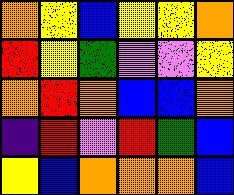[["orange", "yellow", "blue", "yellow", "yellow", "orange"], ["red", "yellow", "green", "violet", "violet", "yellow"], ["orange", "red", "orange", "blue", "blue", "orange"], ["indigo", "red", "violet", "red", "green", "blue"], ["yellow", "blue", "orange", "orange", "orange", "blue"]]